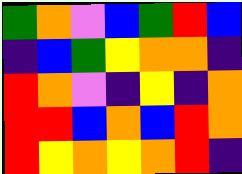[["green", "orange", "violet", "blue", "green", "red", "blue"], ["indigo", "blue", "green", "yellow", "orange", "orange", "indigo"], ["red", "orange", "violet", "indigo", "yellow", "indigo", "orange"], ["red", "red", "blue", "orange", "blue", "red", "orange"], ["red", "yellow", "orange", "yellow", "orange", "red", "indigo"]]